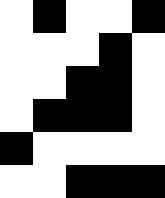[["white", "black", "white", "white", "black"], ["white", "white", "white", "black", "white"], ["white", "white", "black", "black", "white"], ["white", "black", "black", "black", "white"], ["black", "white", "white", "white", "white"], ["white", "white", "black", "black", "black"]]